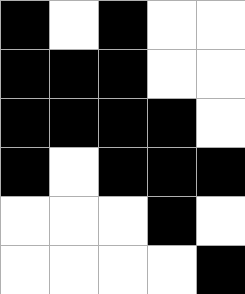[["black", "white", "black", "white", "white"], ["black", "black", "black", "white", "white"], ["black", "black", "black", "black", "white"], ["black", "white", "black", "black", "black"], ["white", "white", "white", "black", "white"], ["white", "white", "white", "white", "black"]]